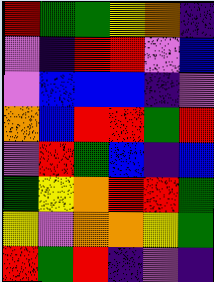[["red", "green", "green", "yellow", "orange", "indigo"], ["violet", "indigo", "red", "red", "violet", "blue"], ["violet", "blue", "blue", "blue", "indigo", "violet"], ["orange", "blue", "red", "red", "green", "red"], ["violet", "red", "green", "blue", "indigo", "blue"], ["green", "yellow", "orange", "red", "red", "green"], ["yellow", "violet", "orange", "orange", "yellow", "green"], ["red", "green", "red", "indigo", "violet", "indigo"]]